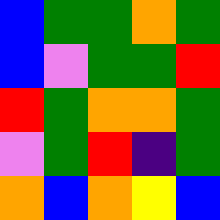[["blue", "green", "green", "orange", "green"], ["blue", "violet", "green", "green", "red"], ["red", "green", "orange", "orange", "green"], ["violet", "green", "red", "indigo", "green"], ["orange", "blue", "orange", "yellow", "blue"]]